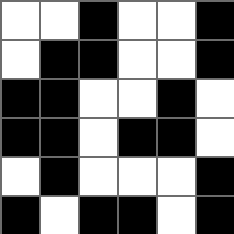[["white", "white", "black", "white", "white", "black"], ["white", "black", "black", "white", "white", "black"], ["black", "black", "white", "white", "black", "white"], ["black", "black", "white", "black", "black", "white"], ["white", "black", "white", "white", "white", "black"], ["black", "white", "black", "black", "white", "black"]]